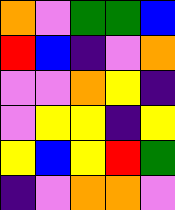[["orange", "violet", "green", "green", "blue"], ["red", "blue", "indigo", "violet", "orange"], ["violet", "violet", "orange", "yellow", "indigo"], ["violet", "yellow", "yellow", "indigo", "yellow"], ["yellow", "blue", "yellow", "red", "green"], ["indigo", "violet", "orange", "orange", "violet"]]